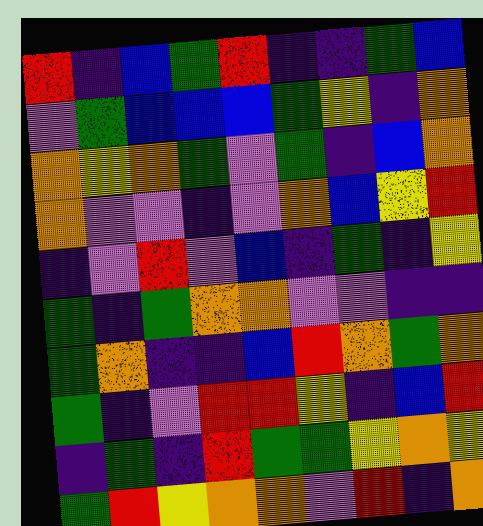[["red", "indigo", "blue", "green", "red", "indigo", "indigo", "green", "blue"], ["violet", "green", "blue", "blue", "blue", "green", "yellow", "indigo", "orange"], ["orange", "yellow", "orange", "green", "violet", "green", "indigo", "blue", "orange"], ["orange", "violet", "violet", "indigo", "violet", "orange", "blue", "yellow", "red"], ["indigo", "violet", "red", "violet", "blue", "indigo", "green", "indigo", "yellow"], ["green", "indigo", "green", "orange", "orange", "violet", "violet", "indigo", "indigo"], ["green", "orange", "indigo", "indigo", "blue", "red", "orange", "green", "orange"], ["green", "indigo", "violet", "red", "red", "yellow", "indigo", "blue", "red"], ["indigo", "green", "indigo", "red", "green", "green", "yellow", "orange", "yellow"], ["green", "red", "yellow", "orange", "orange", "violet", "red", "indigo", "orange"]]